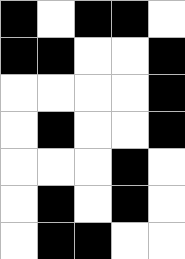[["black", "white", "black", "black", "white"], ["black", "black", "white", "white", "black"], ["white", "white", "white", "white", "black"], ["white", "black", "white", "white", "black"], ["white", "white", "white", "black", "white"], ["white", "black", "white", "black", "white"], ["white", "black", "black", "white", "white"]]